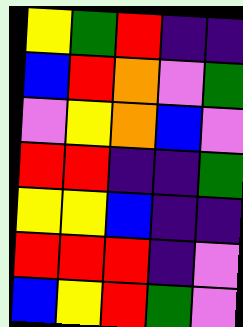[["yellow", "green", "red", "indigo", "indigo"], ["blue", "red", "orange", "violet", "green"], ["violet", "yellow", "orange", "blue", "violet"], ["red", "red", "indigo", "indigo", "green"], ["yellow", "yellow", "blue", "indigo", "indigo"], ["red", "red", "red", "indigo", "violet"], ["blue", "yellow", "red", "green", "violet"]]